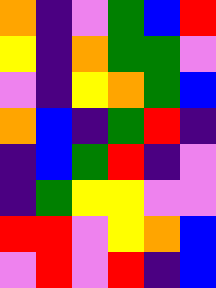[["orange", "indigo", "violet", "green", "blue", "red"], ["yellow", "indigo", "orange", "green", "green", "violet"], ["violet", "indigo", "yellow", "orange", "green", "blue"], ["orange", "blue", "indigo", "green", "red", "indigo"], ["indigo", "blue", "green", "red", "indigo", "violet"], ["indigo", "green", "yellow", "yellow", "violet", "violet"], ["red", "red", "violet", "yellow", "orange", "blue"], ["violet", "red", "violet", "red", "indigo", "blue"]]